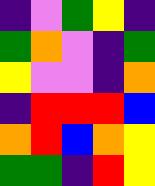[["indigo", "violet", "green", "yellow", "indigo"], ["green", "orange", "violet", "indigo", "green"], ["yellow", "violet", "violet", "indigo", "orange"], ["indigo", "red", "red", "red", "blue"], ["orange", "red", "blue", "orange", "yellow"], ["green", "green", "indigo", "red", "yellow"]]